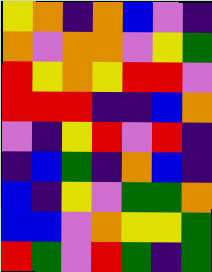[["yellow", "orange", "indigo", "orange", "blue", "violet", "indigo"], ["orange", "violet", "orange", "orange", "violet", "yellow", "green"], ["red", "yellow", "orange", "yellow", "red", "red", "violet"], ["red", "red", "red", "indigo", "indigo", "blue", "orange"], ["violet", "indigo", "yellow", "red", "violet", "red", "indigo"], ["indigo", "blue", "green", "indigo", "orange", "blue", "indigo"], ["blue", "indigo", "yellow", "violet", "green", "green", "orange"], ["blue", "blue", "violet", "orange", "yellow", "yellow", "green"], ["red", "green", "violet", "red", "green", "indigo", "green"]]